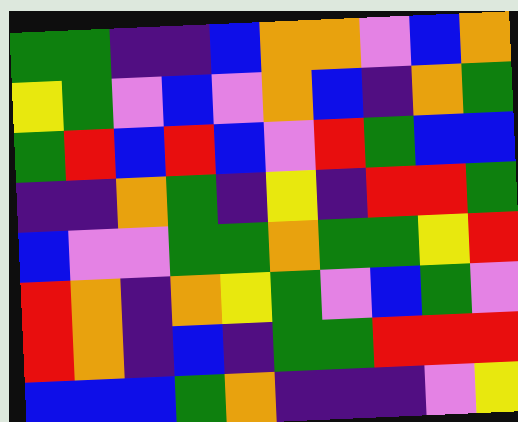[["green", "green", "indigo", "indigo", "blue", "orange", "orange", "violet", "blue", "orange"], ["yellow", "green", "violet", "blue", "violet", "orange", "blue", "indigo", "orange", "green"], ["green", "red", "blue", "red", "blue", "violet", "red", "green", "blue", "blue"], ["indigo", "indigo", "orange", "green", "indigo", "yellow", "indigo", "red", "red", "green"], ["blue", "violet", "violet", "green", "green", "orange", "green", "green", "yellow", "red"], ["red", "orange", "indigo", "orange", "yellow", "green", "violet", "blue", "green", "violet"], ["red", "orange", "indigo", "blue", "indigo", "green", "green", "red", "red", "red"], ["blue", "blue", "blue", "green", "orange", "indigo", "indigo", "indigo", "violet", "yellow"]]